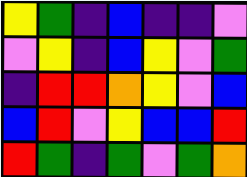[["yellow", "green", "indigo", "blue", "indigo", "indigo", "violet"], ["violet", "yellow", "indigo", "blue", "yellow", "violet", "green"], ["indigo", "red", "red", "orange", "yellow", "violet", "blue"], ["blue", "red", "violet", "yellow", "blue", "blue", "red"], ["red", "green", "indigo", "green", "violet", "green", "orange"]]